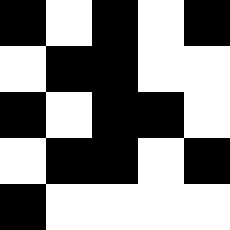[["black", "white", "black", "white", "black"], ["white", "black", "black", "white", "white"], ["black", "white", "black", "black", "white"], ["white", "black", "black", "white", "black"], ["black", "white", "white", "white", "white"]]